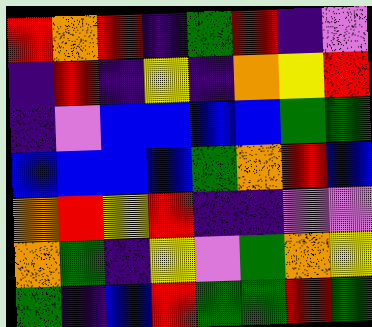[["red", "orange", "red", "indigo", "green", "red", "indigo", "violet"], ["indigo", "red", "indigo", "yellow", "indigo", "orange", "yellow", "red"], ["indigo", "violet", "blue", "blue", "blue", "blue", "green", "green"], ["blue", "blue", "blue", "blue", "green", "orange", "red", "blue"], ["orange", "red", "yellow", "red", "indigo", "indigo", "violet", "violet"], ["orange", "green", "indigo", "yellow", "violet", "green", "orange", "yellow"], ["green", "indigo", "blue", "red", "green", "green", "red", "green"]]